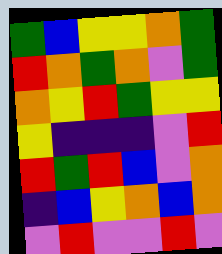[["green", "blue", "yellow", "yellow", "orange", "green"], ["red", "orange", "green", "orange", "violet", "green"], ["orange", "yellow", "red", "green", "yellow", "yellow"], ["yellow", "indigo", "indigo", "indigo", "violet", "red"], ["red", "green", "red", "blue", "violet", "orange"], ["indigo", "blue", "yellow", "orange", "blue", "orange"], ["violet", "red", "violet", "violet", "red", "violet"]]